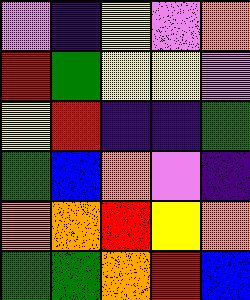[["violet", "indigo", "yellow", "violet", "orange"], ["red", "green", "yellow", "yellow", "violet"], ["yellow", "red", "indigo", "indigo", "green"], ["green", "blue", "orange", "violet", "indigo"], ["orange", "orange", "red", "yellow", "orange"], ["green", "green", "orange", "red", "blue"]]